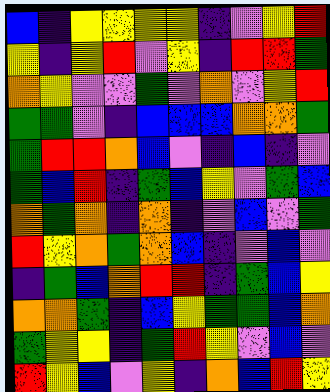[["blue", "indigo", "yellow", "yellow", "yellow", "yellow", "indigo", "violet", "yellow", "red"], ["yellow", "indigo", "yellow", "red", "violet", "yellow", "indigo", "red", "red", "green"], ["orange", "yellow", "violet", "violet", "green", "violet", "orange", "violet", "yellow", "red"], ["green", "green", "violet", "indigo", "blue", "blue", "blue", "orange", "orange", "green"], ["green", "red", "red", "orange", "blue", "violet", "indigo", "blue", "indigo", "violet"], ["green", "blue", "red", "indigo", "green", "blue", "yellow", "violet", "green", "blue"], ["orange", "green", "orange", "indigo", "orange", "indigo", "violet", "blue", "violet", "green"], ["red", "yellow", "orange", "green", "orange", "blue", "indigo", "violet", "blue", "violet"], ["indigo", "green", "blue", "orange", "red", "red", "indigo", "green", "blue", "yellow"], ["orange", "orange", "green", "indigo", "blue", "yellow", "green", "green", "blue", "orange"], ["green", "yellow", "yellow", "indigo", "green", "red", "yellow", "violet", "blue", "violet"], ["red", "yellow", "blue", "violet", "yellow", "indigo", "orange", "blue", "red", "yellow"]]